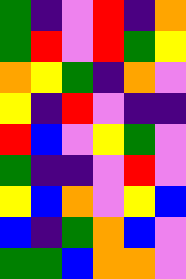[["green", "indigo", "violet", "red", "indigo", "orange"], ["green", "red", "violet", "red", "green", "yellow"], ["orange", "yellow", "green", "indigo", "orange", "violet"], ["yellow", "indigo", "red", "violet", "indigo", "indigo"], ["red", "blue", "violet", "yellow", "green", "violet"], ["green", "indigo", "indigo", "violet", "red", "violet"], ["yellow", "blue", "orange", "violet", "yellow", "blue"], ["blue", "indigo", "green", "orange", "blue", "violet"], ["green", "green", "blue", "orange", "orange", "violet"]]